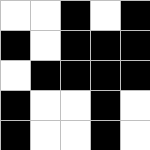[["white", "white", "black", "white", "black"], ["black", "white", "black", "black", "black"], ["white", "black", "black", "black", "black"], ["black", "white", "white", "black", "white"], ["black", "white", "white", "black", "white"]]